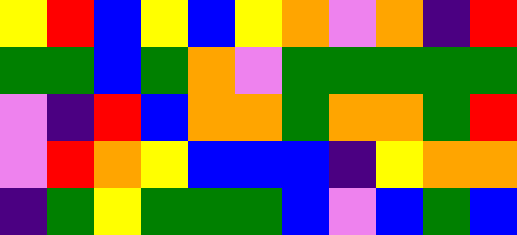[["yellow", "red", "blue", "yellow", "blue", "yellow", "orange", "violet", "orange", "indigo", "red"], ["green", "green", "blue", "green", "orange", "violet", "green", "green", "green", "green", "green"], ["violet", "indigo", "red", "blue", "orange", "orange", "green", "orange", "orange", "green", "red"], ["violet", "red", "orange", "yellow", "blue", "blue", "blue", "indigo", "yellow", "orange", "orange"], ["indigo", "green", "yellow", "green", "green", "green", "blue", "violet", "blue", "green", "blue"]]